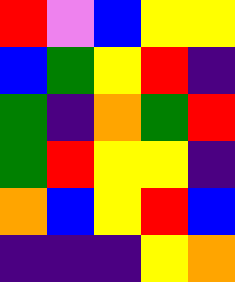[["red", "violet", "blue", "yellow", "yellow"], ["blue", "green", "yellow", "red", "indigo"], ["green", "indigo", "orange", "green", "red"], ["green", "red", "yellow", "yellow", "indigo"], ["orange", "blue", "yellow", "red", "blue"], ["indigo", "indigo", "indigo", "yellow", "orange"]]